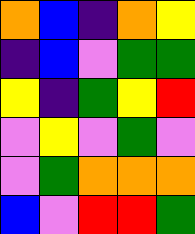[["orange", "blue", "indigo", "orange", "yellow"], ["indigo", "blue", "violet", "green", "green"], ["yellow", "indigo", "green", "yellow", "red"], ["violet", "yellow", "violet", "green", "violet"], ["violet", "green", "orange", "orange", "orange"], ["blue", "violet", "red", "red", "green"]]